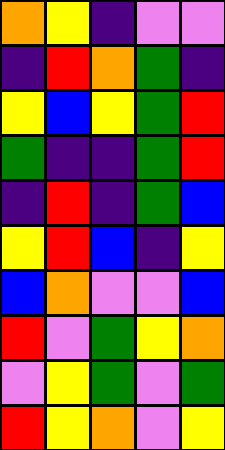[["orange", "yellow", "indigo", "violet", "violet"], ["indigo", "red", "orange", "green", "indigo"], ["yellow", "blue", "yellow", "green", "red"], ["green", "indigo", "indigo", "green", "red"], ["indigo", "red", "indigo", "green", "blue"], ["yellow", "red", "blue", "indigo", "yellow"], ["blue", "orange", "violet", "violet", "blue"], ["red", "violet", "green", "yellow", "orange"], ["violet", "yellow", "green", "violet", "green"], ["red", "yellow", "orange", "violet", "yellow"]]